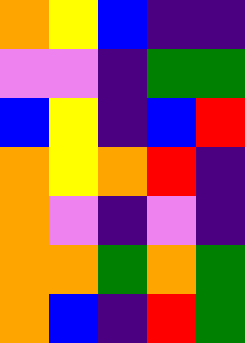[["orange", "yellow", "blue", "indigo", "indigo"], ["violet", "violet", "indigo", "green", "green"], ["blue", "yellow", "indigo", "blue", "red"], ["orange", "yellow", "orange", "red", "indigo"], ["orange", "violet", "indigo", "violet", "indigo"], ["orange", "orange", "green", "orange", "green"], ["orange", "blue", "indigo", "red", "green"]]